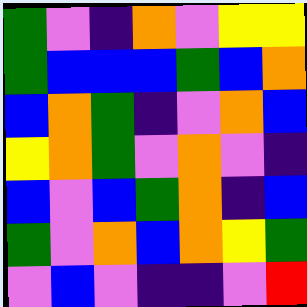[["green", "violet", "indigo", "orange", "violet", "yellow", "yellow"], ["green", "blue", "blue", "blue", "green", "blue", "orange"], ["blue", "orange", "green", "indigo", "violet", "orange", "blue"], ["yellow", "orange", "green", "violet", "orange", "violet", "indigo"], ["blue", "violet", "blue", "green", "orange", "indigo", "blue"], ["green", "violet", "orange", "blue", "orange", "yellow", "green"], ["violet", "blue", "violet", "indigo", "indigo", "violet", "red"]]